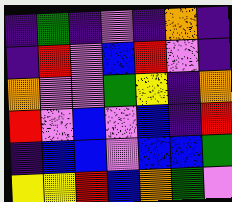[["indigo", "green", "indigo", "violet", "indigo", "orange", "indigo"], ["indigo", "red", "violet", "blue", "red", "violet", "indigo"], ["orange", "violet", "violet", "green", "yellow", "indigo", "orange"], ["red", "violet", "blue", "violet", "blue", "indigo", "red"], ["indigo", "blue", "blue", "violet", "blue", "blue", "green"], ["yellow", "yellow", "red", "blue", "orange", "green", "violet"]]